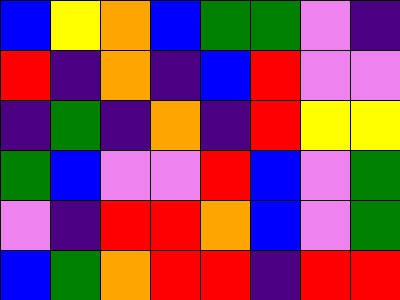[["blue", "yellow", "orange", "blue", "green", "green", "violet", "indigo"], ["red", "indigo", "orange", "indigo", "blue", "red", "violet", "violet"], ["indigo", "green", "indigo", "orange", "indigo", "red", "yellow", "yellow"], ["green", "blue", "violet", "violet", "red", "blue", "violet", "green"], ["violet", "indigo", "red", "red", "orange", "blue", "violet", "green"], ["blue", "green", "orange", "red", "red", "indigo", "red", "red"]]